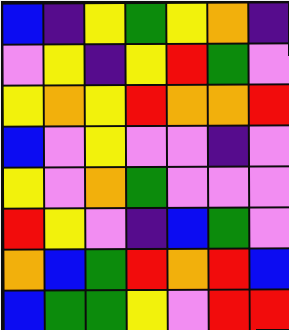[["blue", "indigo", "yellow", "green", "yellow", "orange", "indigo"], ["violet", "yellow", "indigo", "yellow", "red", "green", "violet"], ["yellow", "orange", "yellow", "red", "orange", "orange", "red"], ["blue", "violet", "yellow", "violet", "violet", "indigo", "violet"], ["yellow", "violet", "orange", "green", "violet", "violet", "violet"], ["red", "yellow", "violet", "indigo", "blue", "green", "violet"], ["orange", "blue", "green", "red", "orange", "red", "blue"], ["blue", "green", "green", "yellow", "violet", "red", "red"]]